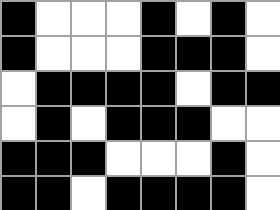[["black", "white", "white", "white", "black", "white", "black", "white"], ["black", "white", "white", "white", "black", "black", "black", "white"], ["white", "black", "black", "black", "black", "white", "black", "black"], ["white", "black", "white", "black", "black", "black", "white", "white"], ["black", "black", "black", "white", "white", "white", "black", "white"], ["black", "black", "white", "black", "black", "black", "black", "white"]]